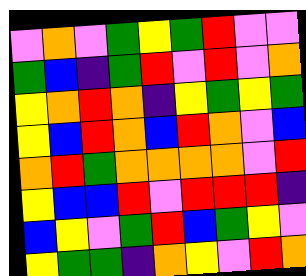[["violet", "orange", "violet", "green", "yellow", "green", "red", "violet", "violet"], ["green", "blue", "indigo", "green", "red", "violet", "red", "violet", "orange"], ["yellow", "orange", "red", "orange", "indigo", "yellow", "green", "yellow", "green"], ["yellow", "blue", "red", "orange", "blue", "red", "orange", "violet", "blue"], ["orange", "red", "green", "orange", "orange", "orange", "orange", "violet", "red"], ["yellow", "blue", "blue", "red", "violet", "red", "red", "red", "indigo"], ["blue", "yellow", "violet", "green", "red", "blue", "green", "yellow", "violet"], ["yellow", "green", "green", "indigo", "orange", "yellow", "violet", "red", "orange"]]